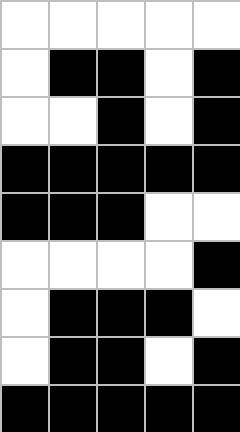[["white", "white", "white", "white", "white"], ["white", "black", "black", "white", "black"], ["white", "white", "black", "white", "black"], ["black", "black", "black", "black", "black"], ["black", "black", "black", "white", "white"], ["white", "white", "white", "white", "black"], ["white", "black", "black", "black", "white"], ["white", "black", "black", "white", "black"], ["black", "black", "black", "black", "black"]]